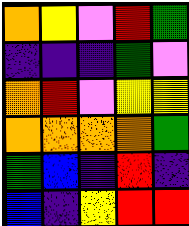[["orange", "yellow", "violet", "red", "green"], ["indigo", "indigo", "indigo", "green", "violet"], ["orange", "red", "violet", "yellow", "yellow"], ["orange", "orange", "orange", "orange", "green"], ["green", "blue", "indigo", "red", "indigo"], ["blue", "indigo", "yellow", "red", "red"]]